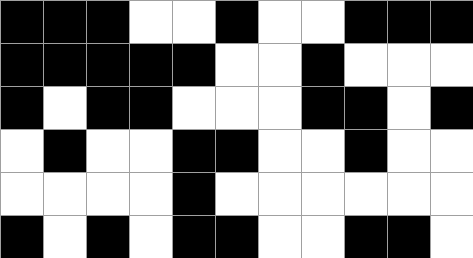[["black", "black", "black", "white", "white", "black", "white", "white", "black", "black", "black"], ["black", "black", "black", "black", "black", "white", "white", "black", "white", "white", "white"], ["black", "white", "black", "black", "white", "white", "white", "black", "black", "white", "black"], ["white", "black", "white", "white", "black", "black", "white", "white", "black", "white", "white"], ["white", "white", "white", "white", "black", "white", "white", "white", "white", "white", "white"], ["black", "white", "black", "white", "black", "black", "white", "white", "black", "black", "white"]]